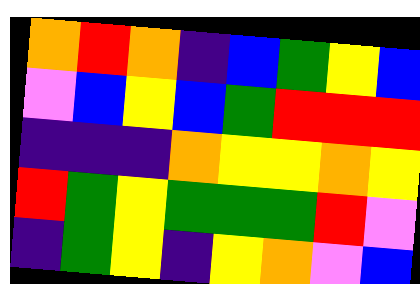[["orange", "red", "orange", "indigo", "blue", "green", "yellow", "blue"], ["violet", "blue", "yellow", "blue", "green", "red", "red", "red"], ["indigo", "indigo", "indigo", "orange", "yellow", "yellow", "orange", "yellow"], ["red", "green", "yellow", "green", "green", "green", "red", "violet"], ["indigo", "green", "yellow", "indigo", "yellow", "orange", "violet", "blue"]]